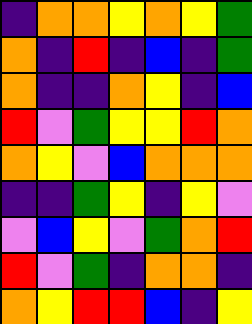[["indigo", "orange", "orange", "yellow", "orange", "yellow", "green"], ["orange", "indigo", "red", "indigo", "blue", "indigo", "green"], ["orange", "indigo", "indigo", "orange", "yellow", "indigo", "blue"], ["red", "violet", "green", "yellow", "yellow", "red", "orange"], ["orange", "yellow", "violet", "blue", "orange", "orange", "orange"], ["indigo", "indigo", "green", "yellow", "indigo", "yellow", "violet"], ["violet", "blue", "yellow", "violet", "green", "orange", "red"], ["red", "violet", "green", "indigo", "orange", "orange", "indigo"], ["orange", "yellow", "red", "red", "blue", "indigo", "yellow"]]